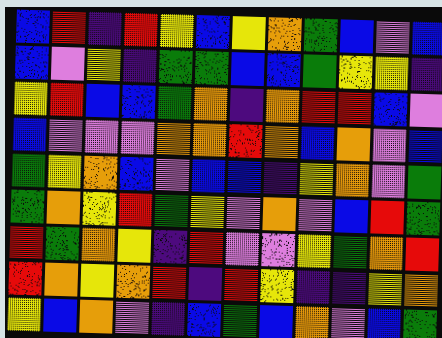[["blue", "red", "indigo", "red", "yellow", "blue", "yellow", "orange", "green", "blue", "violet", "blue"], ["blue", "violet", "yellow", "indigo", "green", "green", "blue", "blue", "green", "yellow", "yellow", "indigo"], ["yellow", "red", "blue", "blue", "green", "orange", "indigo", "orange", "red", "red", "blue", "violet"], ["blue", "violet", "violet", "violet", "orange", "orange", "red", "orange", "blue", "orange", "violet", "blue"], ["green", "yellow", "orange", "blue", "violet", "blue", "blue", "indigo", "yellow", "orange", "violet", "green"], ["green", "orange", "yellow", "red", "green", "yellow", "violet", "orange", "violet", "blue", "red", "green"], ["red", "green", "orange", "yellow", "indigo", "red", "violet", "violet", "yellow", "green", "orange", "red"], ["red", "orange", "yellow", "orange", "red", "indigo", "red", "yellow", "indigo", "indigo", "yellow", "orange"], ["yellow", "blue", "orange", "violet", "indigo", "blue", "green", "blue", "orange", "violet", "blue", "green"]]